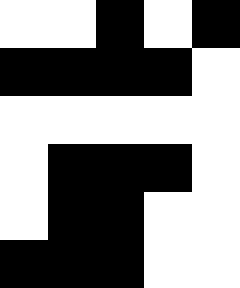[["white", "white", "black", "white", "black"], ["black", "black", "black", "black", "white"], ["white", "white", "white", "white", "white"], ["white", "black", "black", "black", "white"], ["white", "black", "black", "white", "white"], ["black", "black", "black", "white", "white"]]